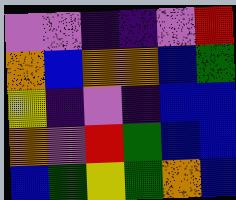[["violet", "violet", "indigo", "indigo", "violet", "red"], ["orange", "blue", "orange", "orange", "blue", "green"], ["yellow", "indigo", "violet", "indigo", "blue", "blue"], ["orange", "violet", "red", "green", "blue", "blue"], ["blue", "green", "yellow", "green", "orange", "blue"]]